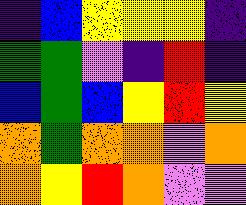[["indigo", "blue", "yellow", "yellow", "yellow", "indigo"], ["green", "green", "violet", "indigo", "red", "indigo"], ["blue", "green", "blue", "yellow", "red", "yellow"], ["orange", "green", "orange", "orange", "violet", "orange"], ["orange", "yellow", "red", "orange", "violet", "violet"]]